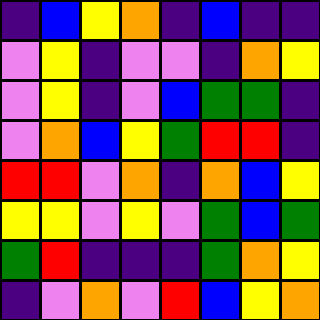[["indigo", "blue", "yellow", "orange", "indigo", "blue", "indigo", "indigo"], ["violet", "yellow", "indigo", "violet", "violet", "indigo", "orange", "yellow"], ["violet", "yellow", "indigo", "violet", "blue", "green", "green", "indigo"], ["violet", "orange", "blue", "yellow", "green", "red", "red", "indigo"], ["red", "red", "violet", "orange", "indigo", "orange", "blue", "yellow"], ["yellow", "yellow", "violet", "yellow", "violet", "green", "blue", "green"], ["green", "red", "indigo", "indigo", "indigo", "green", "orange", "yellow"], ["indigo", "violet", "orange", "violet", "red", "blue", "yellow", "orange"]]